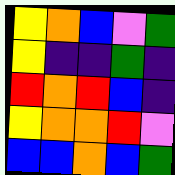[["yellow", "orange", "blue", "violet", "green"], ["yellow", "indigo", "indigo", "green", "indigo"], ["red", "orange", "red", "blue", "indigo"], ["yellow", "orange", "orange", "red", "violet"], ["blue", "blue", "orange", "blue", "green"]]